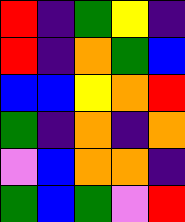[["red", "indigo", "green", "yellow", "indigo"], ["red", "indigo", "orange", "green", "blue"], ["blue", "blue", "yellow", "orange", "red"], ["green", "indigo", "orange", "indigo", "orange"], ["violet", "blue", "orange", "orange", "indigo"], ["green", "blue", "green", "violet", "red"]]